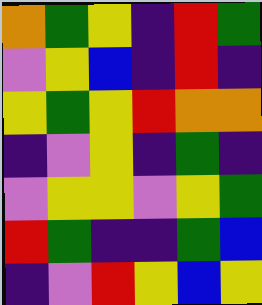[["orange", "green", "yellow", "indigo", "red", "green"], ["violet", "yellow", "blue", "indigo", "red", "indigo"], ["yellow", "green", "yellow", "red", "orange", "orange"], ["indigo", "violet", "yellow", "indigo", "green", "indigo"], ["violet", "yellow", "yellow", "violet", "yellow", "green"], ["red", "green", "indigo", "indigo", "green", "blue"], ["indigo", "violet", "red", "yellow", "blue", "yellow"]]